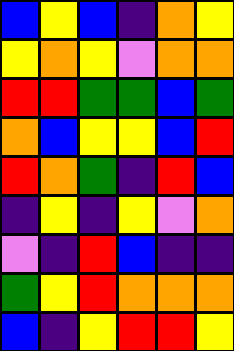[["blue", "yellow", "blue", "indigo", "orange", "yellow"], ["yellow", "orange", "yellow", "violet", "orange", "orange"], ["red", "red", "green", "green", "blue", "green"], ["orange", "blue", "yellow", "yellow", "blue", "red"], ["red", "orange", "green", "indigo", "red", "blue"], ["indigo", "yellow", "indigo", "yellow", "violet", "orange"], ["violet", "indigo", "red", "blue", "indigo", "indigo"], ["green", "yellow", "red", "orange", "orange", "orange"], ["blue", "indigo", "yellow", "red", "red", "yellow"]]